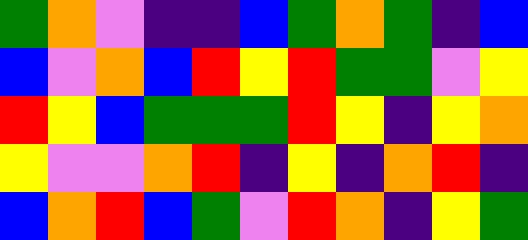[["green", "orange", "violet", "indigo", "indigo", "blue", "green", "orange", "green", "indigo", "blue"], ["blue", "violet", "orange", "blue", "red", "yellow", "red", "green", "green", "violet", "yellow"], ["red", "yellow", "blue", "green", "green", "green", "red", "yellow", "indigo", "yellow", "orange"], ["yellow", "violet", "violet", "orange", "red", "indigo", "yellow", "indigo", "orange", "red", "indigo"], ["blue", "orange", "red", "blue", "green", "violet", "red", "orange", "indigo", "yellow", "green"]]